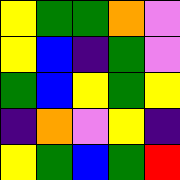[["yellow", "green", "green", "orange", "violet"], ["yellow", "blue", "indigo", "green", "violet"], ["green", "blue", "yellow", "green", "yellow"], ["indigo", "orange", "violet", "yellow", "indigo"], ["yellow", "green", "blue", "green", "red"]]